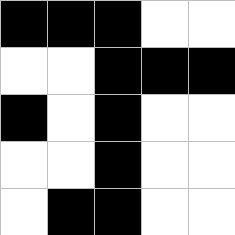[["black", "black", "black", "white", "white"], ["white", "white", "black", "black", "black"], ["black", "white", "black", "white", "white"], ["white", "white", "black", "white", "white"], ["white", "black", "black", "white", "white"]]